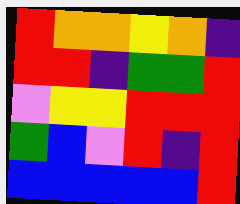[["red", "orange", "orange", "yellow", "orange", "indigo"], ["red", "red", "indigo", "green", "green", "red"], ["violet", "yellow", "yellow", "red", "red", "red"], ["green", "blue", "violet", "red", "indigo", "red"], ["blue", "blue", "blue", "blue", "blue", "red"]]